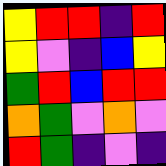[["yellow", "red", "red", "indigo", "red"], ["yellow", "violet", "indigo", "blue", "yellow"], ["green", "red", "blue", "red", "red"], ["orange", "green", "violet", "orange", "violet"], ["red", "green", "indigo", "violet", "indigo"]]